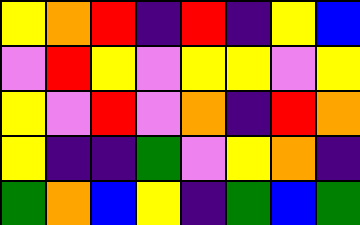[["yellow", "orange", "red", "indigo", "red", "indigo", "yellow", "blue"], ["violet", "red", "yellow", "violet", "yellow", "yellow", "violet", "yellow"], ["yellow", "violet", "red", "violet", "orange", "indigo", "red", "orange"], ["yellow", "indigo", "indigo", "green", "violet", "yellow", "orange", "indigo"], ["green", "orange", "blue", "yellow", "indigo", "green", "blue", "green"]]